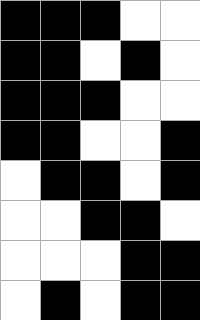[["black", "black", "black", "white", "white"], ["black", "black", "white", "black", "white"], ["black", "black", "black", "white", "white"], ["black", "black", "white", "white", "black"], ["white", "black", "black", "white", "black"], ["white", "white", "black", "black", "white"], ["white", "white", "white", "black", "black"], ["white", "black", "white", "black", "black"]]